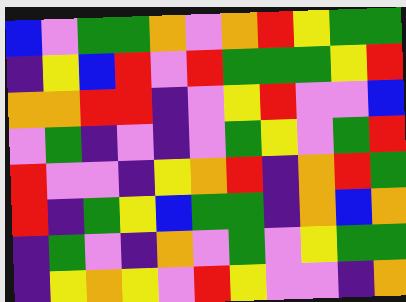[["blue", "violet", "green", "green", "orange", "violet", "orange", "red", "yellow", "green", "green"], ["indigo", "yellow", "blue", "red", "violet", "red", "green", "green", "green", "yellow", "red"], ["orange", "orange", "red", "red", "indigo", "violet", "yellow", "red", "violet", "violet", "blue"], ["violet", "green", "indigo", "violet", "indigo", "violet", "green", "yellow", "violet", "green", "red"], ["red", "violet", "violet", "indigo", "yellow", "orange", "red", "indigo", "orange", "red", "green"], ["red", "indigo", "green", "yellow", "blue", "green", "green", "indigo", "orange", "blue", "orange"], ["indigo", "green", "violet", "indigo", "orange", "violet", "green", "violet", "yellow", "green", "green"], ["indigo", "yellow", "orange", "yellow", "violet", "red", "yellow", "violet", "violet", "indigo", "orange"]]